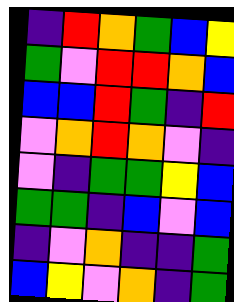[["indigo", "red", "orange", "green", "blue", "yellow"], ["green", "violet", "red", "red", "orange", "blue"], ["blue", "blue", "red", "green", "indigo", "red"], ["violet", "orange", "red", "orange", "violet", "indigo"], ["violet", "indigo", "green", "green", "yellow", "blue"], ["green", "green", "indigo", "blue", "violet", "blue"], ["indigo", "violet", "orange", "indigo", "indigo", "green"], ["blue", "yellow", "violet", "orange", "indigo", "green"]]